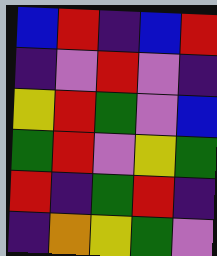[["blue", "red", "indigo", "blue", "red"], ["indigo", "violet", "red", "violet", "indigo"], ["yellow", "red", "green", "violet", "blue"], ["green", "red", "violet", "yellow", "green"], ["red", "indigo", "green", "red", "indigo"], ["indigo", "orange", "yellow", "green", "violet"]]